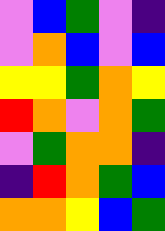[["violet", "blue", "green", "violet", "indigo"], ["violet", "orange", "blue", "violet", "blue"], ["yellow", "yellow", "green", "orange", "yellow"], ["red", "orange", "violet", "orange", "green"], ["violet", "green", "orange", "orange", "indigo"], ["indigo", "red", "orange", "green", "blue"], ["orange", "orange", "yellow", "blue", "green"]]